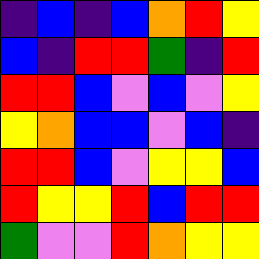[["indigo", "blue", "indigo", "blue", "orange", "red", "yellow"], ["blue", "indigo", "red", "red", "green", "indigo", "red"], ["red", "red", "blue", "violet", "blue", "violet", "yellow"], ["yellow", "orange", "blue", "blue", "violet", "blue", "indigo"], ["red", "red", "blue", "violet", "yellow", "yellow", "blue"], ["red", "yellow", "yellow", "red", "blue", "red", "red"], ["green", "violet", "violet", "red", "orange", "yellow", "yellow"]]